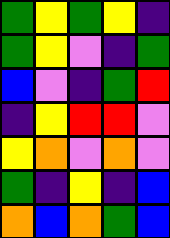[["green", "yellow", "green", "yellow", "indigo"], ["green", "yellow", "violet", "indigo", "green"], ["blue", "violet", "indigo", "green", "red"], ["indigo", "yellow", "red", "red", "violet"], ["yellow", "orange", "violet", "orange", "violet"], ["green", "indigo", "yellow", "indigo", "blue"], ["orange", "blue", "orange", "green", "blue"]]